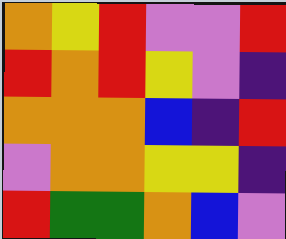[["orange", "yellow", "red", "violet", "violet", "red"], ["red", "orange", "red", "yellow", "violet", "indigo"], ["orange", "orange", "orange", "blue", "indigo", "red"], ["violet", "orange", "orange", "yellow", "yellow", "indigo"], ["red", "green", "green", "orange", "blue", "violet"]]